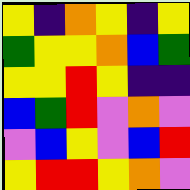[["yellow", "indigo", "orange", "yellow", "indigo", "yellow"], ["green", "yellow", "yellow", "orange", "blue", "green"], ["yellow", "yellow", "red", "yellow", "indigo", "indigo"], ["blue", "green", "red", "violet", "orange", "violet"], ["violet", "blue", "yellow", "violet", "blue", "red"], ["yellow", "red", "red", "yellow", "orange", "violet"]]